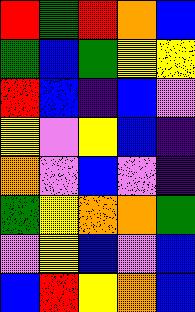[["red", "green", "red", "orange", "blue"], ["green", "blue", "green", "yellow", "yellow"], ["red", "blue", "indigo", "blue", "violet"], ["yellow", "violet", "yellow", "blue", "indigo"], ["orange", "violet", "blue", "violet", "indigo"], ["green", "yellow", "orange", "orange", "green"], ["violet", "yellow", "blue", "violet", "blue"], ["blue", "red", "yellow", "orange", "blue"]]